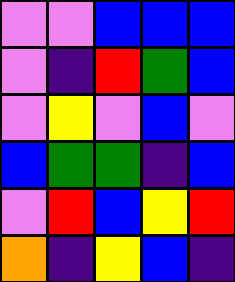[["violet", "violet", "blue", "blue", "blue"], ["violet", "indigo", "red", "green", "blue"], ["violet", "yellow", "violet", "blue", "violet"], ["blue", "green", "green", "indigo", "blue"], ["violet", "red", "blue", "yellow", "red"], ["orange", "indigo", "yellow", "blue", "indigo"]]